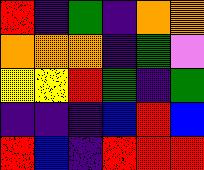[["red", "indigo", "green", "indigo", "orange", "orange"], ["orange", "orange", "orange", "indigo", "green", "violet"], ["yellow", "yellow", "red", "green", "indigo", "green"], ["indigo", "indigo", "indigo", "blue", "red", "blue"], ["red", "blue", "indigo", "red", "red", "red"]]